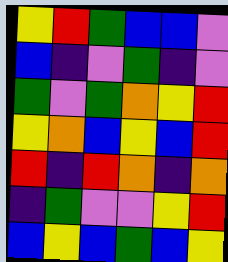[["yellow", "red", "green", "blue", "blue", "violet"], ["blue", "indigo", "violet", "green", "indigo", "violet"], ["green", "violet", "green", "orange", "yellow", "red"], ["yellow", "orange", "blue", "yellow", "blue", "red"], ["red", "indigo", "red", "orange", "indigo", "orange"], ["indigo", "green", "violet", "violet", "yellow", "red"], ["blue", "yellow", "blue", "green", "blue", "yellow"]]